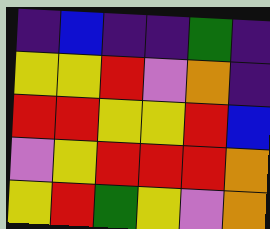[["indigo", "blue", "indigo", "indigo", "green", "indigo"], ["yellow", "yellow", "red", "violet", "orange", "indigo"], ["red", "red", "yellow", "yellow", "red", "blue"], ["violet", "yellow", "red", "red", "red", "orange"], ["yellow", "red", "green", "yellow", "violet", "orange"]]